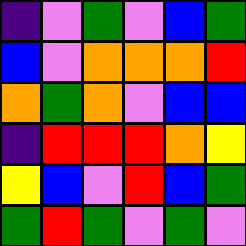[["indigo", "violet", "green", "violet", "blue", "green"], ["blue", "violet", "orange", "orange", "orange", "red"], ["orange", "green", "orange", "violet", "blue", "blue"], ["indigo", "red", "red", "red", "orange", "yellow"], ["yellow", "blue", "violet", "red", "blue", "green"], ["green", "red", "green", "violet", "green", "violet"]]